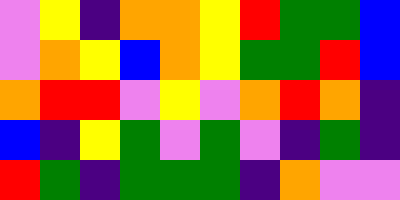[["violet", "yellow", "indigo", "orange", "orange", "yellow", "red", "green", "green", "blue"], ["violet", "orange", "yellow", "blue", "orange", "yellow", "green", "green", "red", "blue"], ["orange", "red", "red", "violet", "yellow", "violet", "orange", "red", "orange", "indigo"], ["blue", "indigo", "yellow", "green", "violet", "green", "violet", "indigo", "green", "indigo"], ["red", "green", "indigo", "green", "green", "green", "indigo", "orange", "violet", "violet"]]